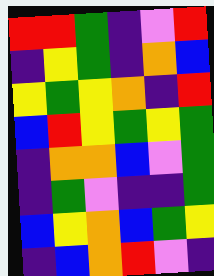[["red", "red", "green", "indigo", "violet", "red"], ["indigo", "yellow", "green", "indigo", "orange", "blue"], ["yellow", "green", "yellow", "orange", "indigo", "red"], ["blue", "red", "yellow", "green", "yellow", "green"], ["indigo", "orange", "orange", "blue", "violet", "green"], ["indigo", "green", "violet", "indigo", "indigo", "green"], ["blue", "yellow", "orange", "blue", "green", "yellow"], ["indigo", "blue", "orange", "red", "violet", "indigo"]]